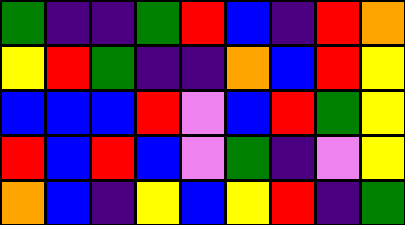[["green", "indigo", "indigo", "green", "red", "blue", "indigo", "red", "orange"], ["yellow", "red", "green", "indigo", "indigo", "orange", "blue", "red", "yellow"], ["blue", "blue", "blue", "red", "violet", "blue", "red", "green", "yellow"], ["red", "blue", "red", "blue", "violet", "green", "indigo", "violet", "yellow"], ["orange", "blue", "indigo", "yellow", "blue", "yellow", "red", "indigo", "green"]]